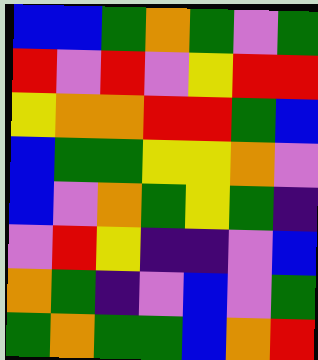[["blue", "blue", "green", "orange", "green", "violet", "green"], ["red", "violet", "red", "violet", "yellow", "red", "red"], ["yellow", "orange", "orange", "red", "red", "green", "blue"], ["blue", "green", "green", "yellow", "yellow", "orange", "violet"], ["blue", "violet", "orange", "green", "yellow", "green", "indigo"], ["violet", "red", "yellow", "indigo", "indigo", "violet", "blue"], ["orange", "green", "indigo", "violet", "blue", "violet", "green"], ["green", "orange", "green", "green", "blue", "orange", "red"]]